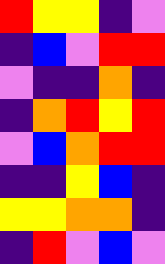[["red", "yellow", "yellow", "indigo", "violet"], ["indigo", "blue", "violet", "red", "red"], ["violet", "indigo", "indigo", "orange", "indigo"], ["indigo", "orange", "red", "yellow", "red"], ["violet", "blue", "orange", "red", "red"], ["indigo", "indigo", "yellow", "blue", "indigo"], ["yellow", "yellow", "orange", "orange", "indigo"], ["indigo", "red", "violet", "blue", "violet"]]